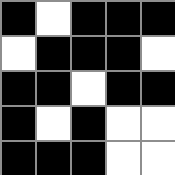[["black", "white", "black", "black", "black"], ["white", "black", "black", "black", "white"], ["black", "black", "white", "black", "black"], ["black", "white", "black", "white", "white"], ["black", "black", "black", "white", "white"]]